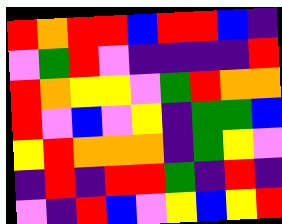[["red", "orange", "red", "red", "blue", "red", "red", "blue", "indigo"], ["violet", "green", "red", "violet", "indigo", "indigo", "indigo", "indigo", "red"], ["red", "orange", "yellow", "yellow", "violet", "green", "red", "orange", "orange"], ["red", "violet", "blue", "violet", "yellow", "indigo", "green", "green", "blue"], ["yellow", "red", "orange", "orange", "orange", "indigo", "green", "yellow", "violet"], ["indigo", "red", "indigo", "red", "red", "green", "indigo", "red", "indigo"], ["violet", "indigo", "red", "blue", "violet", "yellow", "blue", "yellow", "red"]]